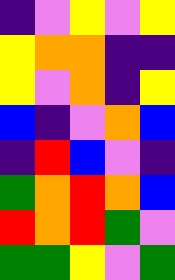[["indigo", "violet", "yellow", "violet", "yellow"], ["yellow", "orange", "orange", "indigo", "indigo"], ["yellow", "violet", "orange", "indigo", "yellow"], ["blue", "indigo", "violet", "orange", "blue"], ["indigo", "red", "blue", "violet", "indigo"], ["green", "orange", "red", "orange", "blue"], ["red", "orange", "red", "green", "violet"], ["green", "green", "yellow", "violet", "green"]]